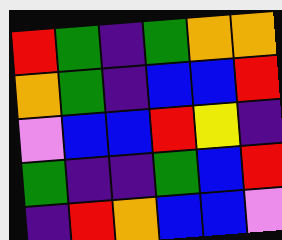[["red", "green", "indigo", "green", "orange", "orange"], ["orange", "green", "indigo", "blue", "blue", "red"], ["violet", "blue", "blue", "red", "yellow", "indigo"], ["green", "indigo", "indigo", "green", "blue", "red"], ["indigo", "red", "orange", "blue", "blue", "violet"]]